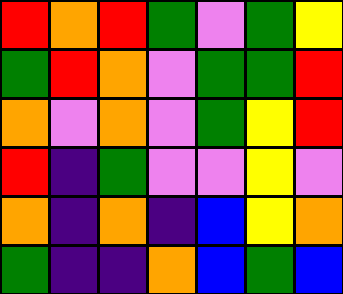[["red", "orange", "red", "green", "violet", "green", "yellow"], ["green", "red", "orange", "violet", "green", "green", "red"], ["orange", "violet", "orange", "violet", "green", "yellow", "red"], ["red", "indigo", "green", "violet", "violet", "yellow", "violet"], ["orange", "indigo", "orange", "indigo", "blue", "yellow", "orange"], ["green", "indigo", "indigo", "orange", "blue", "green", "blue"]]